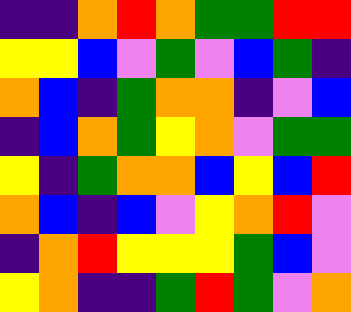[["indigo", "indigo", "orange", "red", "orange", "green", "green", "red", "red"], ["yellow", "yellow", "blue", "violet", "green", "violet", "blue", "green", "indigo"], ["orange", "blue", "indigo", "green", "orange", "orange", "indigo", "violet", "blue"], ["indigo", "blue", "orange", "green", "yellow", "orange", "violet", "green", "green"], ["yellow", "indigo", "green", "orange", "orange", "blue", "yellow", "blue", "red"], ["orange", "blue", "indigo", "blue", "violet", "yellow", "orange", "red", "violet"], ["indigo", "orange", "red", "yellow", "yellow", "yellow", "green", "blue", "violet"], ["yellow", "orange", "indigo", "indigo", "green", "red", "green", "violet", "orange"]]